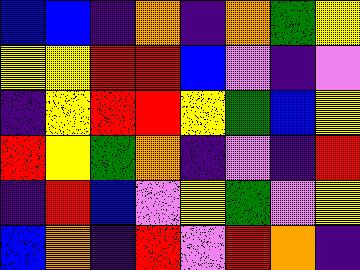[["blue", "blue", "indigo", "orange", "indigo", "orange", "green", "yellow"], ["yellow", "yellow", "red", "red", "blue", "violet", "indigo", "violet"], ["indigo", "yellow", "red", "red", "yellow", "green", "blue", "yellow"], ["red", "yellow", "green", "orange", "indigo", "violet", "indigo", "red"], ["indigo", "red", "blue", "violet", "yellow", "green", "violet", "yellow"], ["blue", "orange", "indigo", "red", "violet", "red", "orange", "indigo"]]